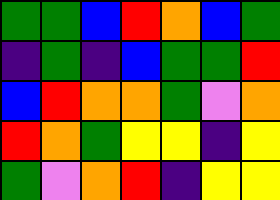[["green", "green", "blue", "red", "orange", "blue", "green"], ["indigo", "green", "indigo", "blue", "green", "green", "red"], ["blue", "red", "orange", "orange", "green", "violet", "orange"], ["red", "orange", "green", "yellow", "yellow", "indigo", "yellow"], ["green", "violet", "orange", "red", "indigo", "yellow", "yellow"]]